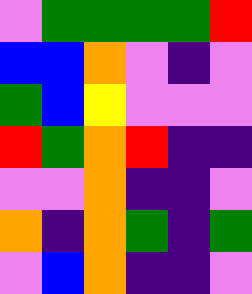[["violet", "green", "green", "green", "green", "red"], ["blue", "blue", "orange", "violet", "indigo", "violet"], ["green", "blue", "yellow", "violet", "violet", "violet"], ["red", "green", "orange", "red", "indigo", "indigo"], ["violet", "violet", "orange", "indigo", "indigo", "violet"], ["orange", "indigo", "orange", "green", "indigo", "green"], ["violet", "blue", "orange", "indigo", "indigo", "violet"]]